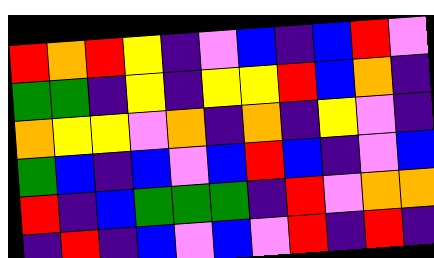[["red", "orange", "red", "yellow", "indigo", "violet", "blue", "indigo", "blue", "red", "violet"], ["green", "green", "indigo", "yellow", "indigo", "yellow", "yellow", "red", "blue", "orange", "indigo"], ["orange", "yellow", "yellow", "violet", "orange", "indigo", "orange", "indigo", "yellow", "violet", "indigo"], ["green", "blue", "indigo", "blue", "violet", "blue", "red", "blue", "indigo", "violet", "blue"], ["red", "indigo", "blue", "green", "green", "green", "indigo", "red", "violet", "orange", "orange"], ["indigo", "red", "indigo", "blue", "violet", "blue", "violet", "red", "indigo", "red", "indigo"]]